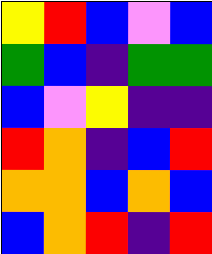[["yellow", "red", "blue", "violet", "blue"], ["green", "blue", "indigo", "green", "green"], ["blue", "violet", "yellow", "indigo", "indigo"], ["red", "orange", "indigo", "blue", "red"], ["orange", "orange", "blue", "orange", "blue"], ["blue", "orange", "red", "indigo", "red"]]